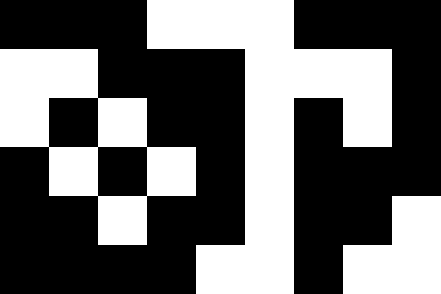[["black", "black", "black", "white", "white", "white", "black", "black", "black"], ["white", "white", "black", "black", "black", "white", "white", "white", "black"], ["white", "black", "white", "black", "black", "white", "black", "white", "black"], ["black", "white", "black", "white", "black", "white", "black", "black", "black"], ["black", "black", "white", "black", "black", "white", "black", "black", "white"], ["black", "black", "black", "black", "white", "white", "black", "white", "white"]]